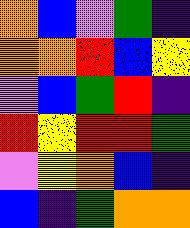[["orange", "blue", "violet", "green", "indigo"], ["orange", "orange", "red", "blue", "yellow"], ["violet", "blue", "green", "red", "indigo"], ["red", "yellow", "red", "red", "green"], ["violet", "yellow", "orange", "blue", "indigo"], ["blue", "indigo", "green", "orange", "orange"]]